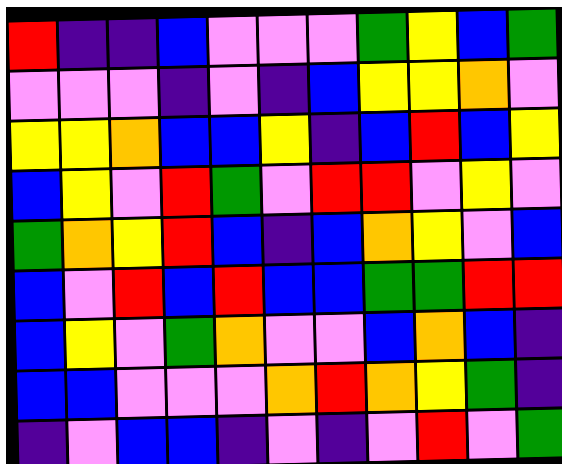[["red", "indigo", "indigo", "blue", "violet", "violet", "violet", "green", "yellow", "blue", "green"], ["violet", "violet", "violet", "indigo", "violet", "indigo", "blue", "yellow", "yellow", "orange", "violet"], ["yellow", "yellow", "orange", "blue", "blue", "yellow", "indigo", "blue", "red", "blue", "yellow"], ["blue", "yellow", "violet", "red", "green", "violet", "red", "red", "violet", "yellow", "violet"], ["green", "orange", "yellow", "red", "blue", "indigo", "blue", "orange", "yellow", "violet", "blue"], ["blue", "violet", "red", "blue", "red", "blue", "blue", "green", "green", "red", "red"], ["blue", "yellow", "violet", "green", "orange", "violet", "violet", "blue", "orange", "blue", "indigo"], ["blue", "blue", "violet", "violet", "violet", "orange", "red", "orange", "yellow", "green", "indigo"], ["indigo", "violet", "blue", "blue", "indigo", "violet", "indigo", "violet", "red", "violet", "green"]]